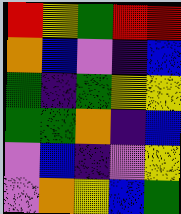[["red", "yellow", "green", "red", "red"], ["orange", "blue", "violet", "indigo", "blue"], ["green", "indigo", "green", "yellow", "yellow"], ["green", "green", "orange", "indigo", "blue"], ["violet", "blue", "indigo", "violet", "yellow"], ["violet", "orange", "yellow", "blue", "green"]]